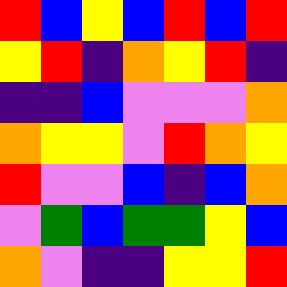[["red", "blue", "yellow", "blue", "red", "blue", "red"], ["yellow", "red", "indigo", "orange", "yellow", "red", "indigo"], ["indigo", "indigo", "blue", "violet", "violet", "violet", "orange"], ["orange", "yellow", "yellow", "violet", "red", "orange", "yellow"], ["red", "violet", "violet", "blue", "indigo", "blue", "orange"], ["violet", "green", "blue", "green", "green", "yellow", "blue"], ["orange", "violet", "indigo", "indigo", "yellow", "yellow", "red"]]